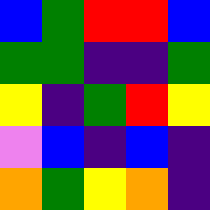[["blue", "green", "red", "red", "blue"], ["green", "green", "indigo", "indigo", "green"], ["yellow", "indigo", "green", "red", "yellow"], ["violet", "blue", "indigo", "blue", "indigo"], ["orange", "green", "yellow", "orange", "indigo"]]